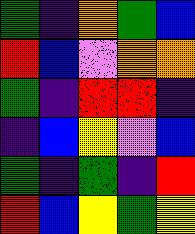[["green", "indigo", "orange", "green", "blue"], ["red", "blue", "violet", "orange", "orange"], ["green", "indigo", "red", "red", "indigo"], ["indigo", "blue", "yellow", "violet", "blue"], ["green", "indigo", "green", "indigo", "red"], ["red", "blue", "yellow", "green", "yellow"]]